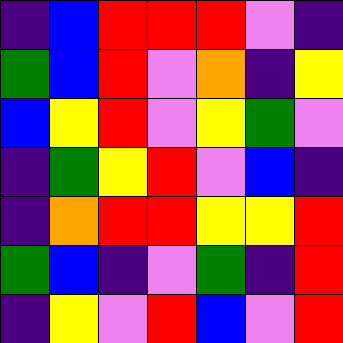[["indigo", "blue", "red", "red", "red", "violet", "indigo"], ["green", "blue", "red", "violet", "orange", "indigo", "yellow"], ["blue", "yellow", "red", "violet", "yellow", "green", "violet"], ["indigo", "green", "yellow", "red", "violet", "blue", "indigo"], ["indigo", "orange", "red", "red", "yellow", "yellow", "red"], ["green", "blue", "indigo", "violet", "green", "indigo", "red"], ["indigo", "yellow", "violet", "red", "blue", "violet", "red"]]